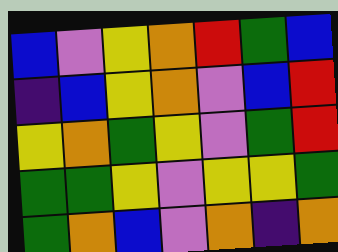[["blue", "violet", "yellow", "orange", "red", "green", "blue"], ["indigo", "blue", "yellow", "orange", "violet", "blue", "red"], ["yellow", "orange", "green", "yellow", "violet", "green", "red"], ["green", "green", "yellow", "violet", "yellow", "yellow", "green"], ["green", "orange", "blue", "violet", "orange", "indigo", "orange"]]